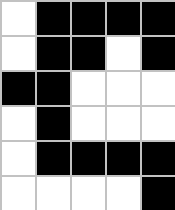[["white", "black", "black", "black", "black"], ["white", "black", "black", "white", "black"], ["black", "black", "white", "white", "white"], ["white", "black", "white", "white", "white"], ["white", "black", "black", "black", "black"], ["white", "white", "white", "white", "black"]]